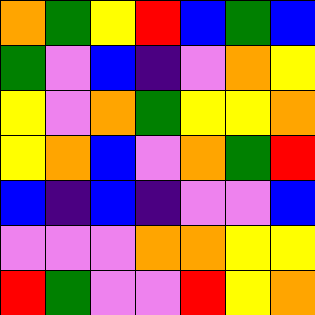[["orange", "green", "yellow", "red", "blue", "green", "blue"], ["green", "violet", "blue", "indigo", "violet", "orange", "yellow"], ["yellow", "violet", "orange", "green", "yellow", "yellow", "orange"], ["yellow", "orange", "blue", "violet", "orange", "green", "red"], ["blue", "indigo", "blue", "indigo", "violet", "violet", "blue"], ["violet", "violet", "violet", "orange", "orange", "yellow", "yellow"], ["red", "green", "violet", "violet", "red", "yellow", "orange"]]